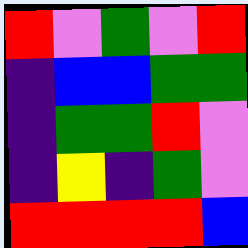[["red", "violet", "green", "violet", "red"], ["indigo", "blue", "blue", "green", "green"], ["indigo", "green", "green", "red", "violet"], ["indigo", "yellow", "indigo", "green", "violet"], ["red", "red", "red", "red", "blue"]]